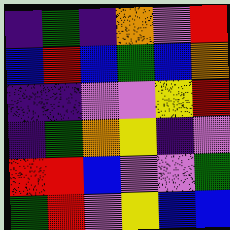[["indigo", "green", "indigo", "orange", "violet", "red"], ["blue", "red", "blue", "green", "blue", "orange"], ["indigo", "indigo", "violet", "violet", "yellow", "red"], ["indigo", "green", "orange", "yellow", "indigo", "violet"], ["red", "red", "blue", "violet", "violet", "green"], ["green", "red", "violet", "yellow", "blue", "blue"]]